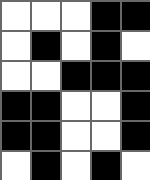[["white", "white", "white", "black", "black"], ["white", "black", "white", "black", "white"], ["white", "white", "black", "black", "black"], ["black", "black", "white", "white", "black"], ["black", "black", "white", "white", "black"], ["white", "black", "white", "black", "white"]]